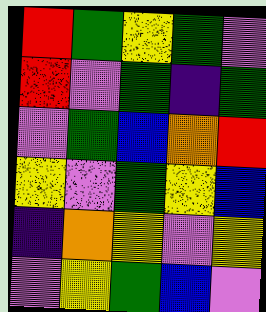[["red", "green", "yellow", "green", "violet"], ["red", "violet", "green", "indigo", "green"], ["violet", "green", "blue", "orange", "red"], ["yellow", "violet", "green", "yellow", "blue"], ["indigo", "orange", "yellow", "violet", "yellow"], ["violet", "yellow", "green", "blue", "violet"]]